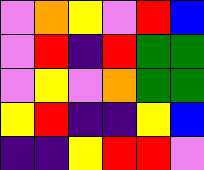[["violet", "orange", "yellow", "violet", "red", "blue"], ["violet", "red", "indigo", "red", "green", "green"], ["violet", "yellow", "violet", "orange", "green", "green"], ["yellow", "red", "indigo", "indigo", "yellow", "blue"], ["indigo", "indigo", "yellow", "red", "red", "violet"]]